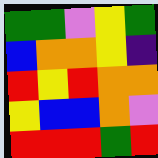[["green", "green", "violet", "yellow", "green"], ["blue", "orange", "orange", "yellow", "indigo"], ["red", "yellow", "red", "orange", "orange"], ["yellow", "blue", "blue", "orange", "violet"], ["red", "red", "red", "green", "red"]]